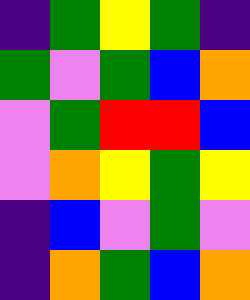[["indigo", "green", "yellow", "green", "indigo"], ["green", "violet", "green", "blue", "orange"], ["violet", "green", "red", "red", "blue"], ["violet", "orange", "yellow", "green", "yellow"], ["indigo", "blue", "violet", "green", "violet"], ["indigo", "orange", "green", "blue", "orange"]]